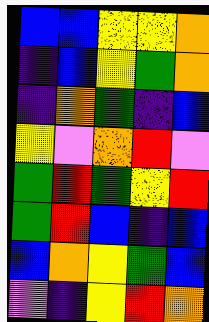[["blue", "blue", "yellow", "yellow", "orange"], ["indigo", "blue", "yellow", "green", "orange"], ["indigo", "orange", "green", "indigo", "blue"], ["yellow", "violet", "orange", "red", "violet"], ["green", "red", "green", "yellow", "red"], ["green", "red", "blue", "indigo", "blue"], ["blue", "orange", "yellow", "green", "blue"], ["violet", "indigo", "yellow", "red", "orange"]]